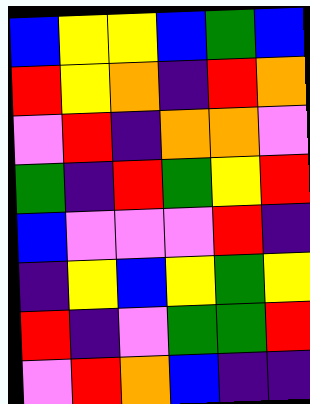[["blue", "yellow", "yellow", "blue", "green", "blue"], ["red", "yellow", "orange", "indigo", "red", "orange"], ["violet", "red", "indigo", "orange", "orange", "violet"], ["green", "indigo", "red", "green", "yellow", "red"], ["blue", "violet", "violet", "violet", "red", "indigo"], ["indigo", "yellow", "blue", "yellow", "green", "yellow"], ["red", "indigo", "violet", "green", "green", "red"], ["violet", "red", "orange", "blue", "indigo", "indigo"]]